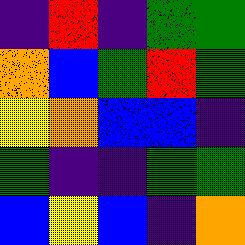[["indigo", "red", "indigo", "green", "green"], ["orange", "blue", "green", "red", "green"], ["yellow", "orange", "blue", "blue", "indigo"], ["green", "indigo", "indigo", "green", "green"], ["blue", "yellow", "blue", "indigo", "orange"]]